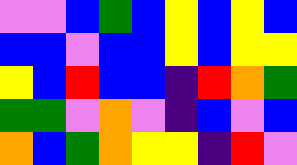[["violet", "violet", "blue", "green", "blue", "yellow", "blue", "yellow", "blue"], ["blue", "blue", "violet", "blue", "blue", "yellow", "blue", "yellow", "yellow"], ["yellow", "blue", "red", "blue", "blue", "indigo", "red", "orange", "green"], ["green", "green", "violet", "orange", "violet", "indigo", "blue", "violet", "blue"], ["orange", "blue", "green", "orange", "yellow", "yellow", "indigo", "red", "violet"]]